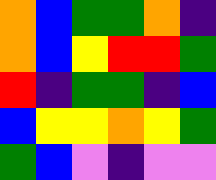[["orange", "blue", "green", "green", "orange", "indigo"], ["orange", "blue", "yellow", "red", "red", "green"], ["red", "indigo", "green", "green", "indigo", "blue"], ["blue", "yellow", "yellow", "orange", "yellow", "green"], ["green", "blue", "violet", "indigo", "violet", "violet"]]